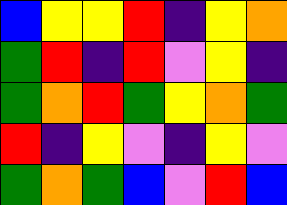[["blue", "yellow", "yellow", "red", "indigo", "yellow", "orange"], ["green", "red", "indigo", "red", "violet", "yellow", "indigo"], ["green", "orange", "red", "green", "yellow", "orange", "green"], ["red", "indigo", "yellow", "violet", "indigo", "yellow", "violet"], ["green", "orange", "green", "blue", "violet", "red", "blue"]]